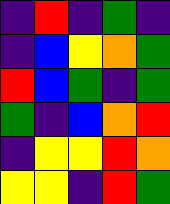[["indigo", "red", "indigo", "green", "indigo"], ["indigo", "blue", "yellow", "orange", "green"], ["red", "blue", "green", "indigo", "green"], ["green", "indigo", "blue", "orange", "red"], ["indigo", "yellow", "yellow", "red", "orange"], ["yellow", "yellow", "indigo", "red", "green"]]